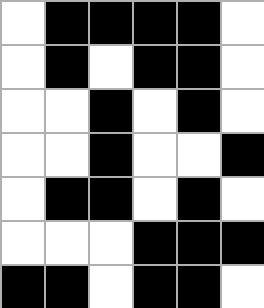[["white", "black", "black", "black", "black", "white"], ["white", "black", "white", "black", "black", "white"], ["white", "white", "black", "white", "black", "white"], ["white", "white", "black", "white", "white", "black"], ["white", "black", "black", "white", "black", "white"], ["white", "white", "white", "black", "black", "black"], ["black", "black", "white", "black", "black", "white"]]